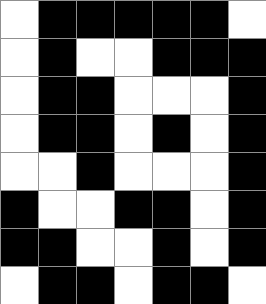[["white", "black", "black", "black", "black", "black", "white"], ["white", "black", "white", "white", "black", "black", "black"], ["white", "black", "black", "white", "white", "white", "black"], ["white", "black", "black", "white", "black", "white", "black"], ["white", "white", "black", "white", "white", "white", "black"], ["black", "white", "white", "black", "black", "white", "black"], ["black", "black", "white", "white", "black", "white", "black"], ["white", "black", "black", "white", "black", "black", "white"]]